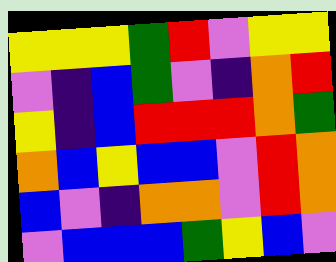[["yellow", "yellow", "yellow", "green", "red", "violet", "yellow", "yellow"], ["violet", "indigo", "blue", "green", "violet", "indigo", "orange", "red"], ["yellow", "indigo", "blue", "red", "red", "red", "orange", "green"], ["orange", "blue", "yellow", "blue", "blue", "violet", "red", "orange"], ["blue", "violet", "indigo", "orange", "orange", "violet", "red", "orange"], ["violet", "blue", "blue", "blue", "green", "yellow", "blue", "violet"]]